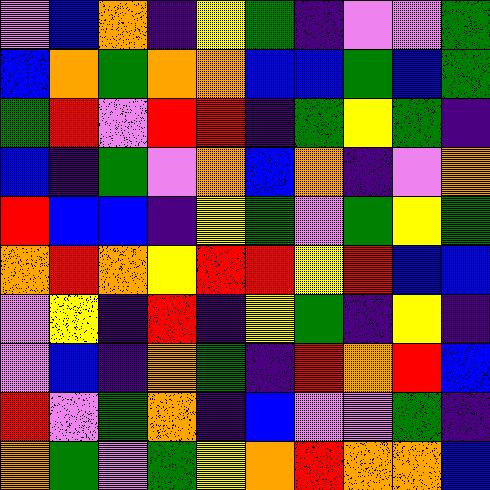[["violet", "blue", "orange", "indigo", "yellow", "green", "indigo", "violet", "violet", "green"], ["blue", "orange", "green", "orange", "orange", "blue", "blue", "green", "blue", "green"], ["green", "red", "violet", "red", "red", "indigo", "green", "yellow", "green", "indigo"], ["blue", "indigo", "green", "violet", "orange", "blue", "orange", "indigo", "violet", "orange"], ["red", "blue", "blue", "indigo", "yellow", "green", "violet", "green", "yellow", "green"], ["orange", "red", "orange", "yellow", "red", "red", "yellow", "red", "blue", "blue"], ["violet", "yellow", "indigo", "red", "indigo", "yellow", "green", "indigo", "yellow", "indigo"], ["violet", "blue", "indigo", "orange", "green", "indigo", "red", "orange", "red", "blue"], ["red", "violet", "green", "orange", "indigo", "blue", "violet", "violet", "green", "indigo"], ["orange", "green", "violet", "green", "yellow", "orange", "red", "orange", "orange", "blue"]]